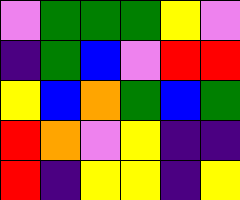[["violet", "green", "green", "green", "yellow", "violet"], ["indigo", "green", "blue", "violet", "red", "red"], ["yellow", "blue", "orange", "green", "blue", "green"], ["red", "orange", "violet", "yellow", "indigo", "indigo"], ["red", "indigo", "yellow", "yellow", "indigo", "yellow"]]